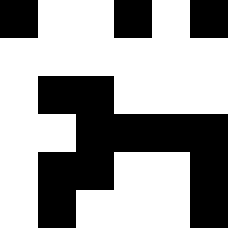[["black", "white", "white", "black", "white", "black"], ["white", "white", "white", "white", "white", "white"], ["white", "black", "black", "white", "white", "white"], ["white", "white", "black", "black", "black", "black"], ["white", "black", "black", "white", "white", "black"], ["white", "black", "white", "white", "white", "black"]]